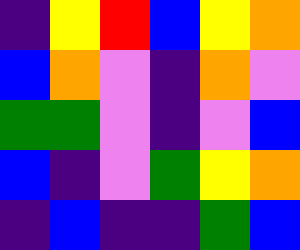[["indigo", "yellow", "red", "blue", "yellow", "orange"], ["blue", "orange", "violet", "indigo", "orange", "violet"], ["green", "green", "violet", "indigo", "violet", "blue"], ["blue", "indigo", "violet", "green", "yellow", "orange"], ["indigo", "blue", "indigo", "indigo", "green", "blue"]]